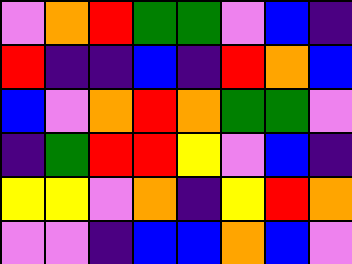[["violet", "orange", "red", "green", "green", "violet", "blue", "indigo"], ["red", "indigo", "indigo", "blue", "indigo", "red", "orange", "blue"], ["blue", "violet", "orange", "red", "orange", "green", "green", "violet"], ["indigo", "green", "red", "red", "yellow", "violet", "blue", "indigo"], ["yellow", "yellow", "violet", "orange", "indigo", "yellow", "red", "orange"], ["violet", "violet", "indigo", "blue", "blue", "orange", "blue", "violet"]]